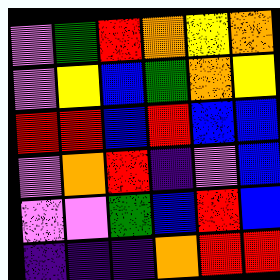[["violet", "green", "red", "orange", "yellow", "orange"], ["violet", "yellow", "blue", "green", "orange", "yellow"], ["red", "red", "blue", "red", "blue", "blue"], ["violet", "orange", "red", "indigo", "violet", "blue"], ["violet", "violet", "green", "blue", "red", "blue"], ["indigo", "indigo", "indigo", "orange", "red", "red"]]